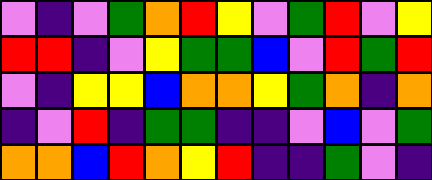[["violet", "indigo", "violet", "green", "orange", "red", "yellow", "violet", "green", "red", "violet", "yellow"], ["red", "red", "indigo", "violet", "yellow", "green", "green", "blue", "violet", "red", "green", "red"], ["violet", "indigo", "yellow", "yellow", "blue", "orange", "orange", "yellow", "green", "orange", "indigo", "orange"], ["indigo", "violet", "red", "indigo", "green", "green", "indigo", "indigo", "violet", "blue", "violet", "green"], ["orange", "orange", "blue", "red", "orange", "yellow", "red", "indigo", "indigo", "green", "violet", "indigo"]]